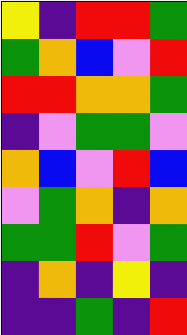[["yellow", "indigo", "red", "red", "green"], ["green", "orange", "blue", "violet", "red"], ["red", "red", "orange", "orange", "green"], ["indigo", "violet", "green", "green", "violet"], ["orange", "blue", "violet", "red", "blue"], ["violet", "green", "orange", "indigo", "orange"], ["green", "green", "red", "violet", "green"], ["indigo", "orange", "indigo", "yellow", "indigo"], ["indigo", "indigo", "green", "indigo", "red"]]